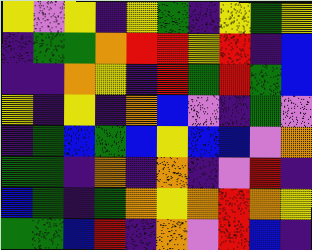[["yellow", "violet", "yellow", "indigo", "yellow", "green", "indigo", "yellow", "green", "yellow"], ["indigo", "green", "green", "orange", "red", "red", "yellow", "red", "indigo", "blue"], ["indigo", "indigo", "orange", "yellow", "indigo", "red", "green", "red", "green", "blue"], ["yellow", "indigo", "yellow", "indigo", "orange", "blue", "violet", "indigo", "green", "violet"], ["indigo", "green", "blue", "green", "blue", "yellow", "blue", "blue", "violet", "orange"], ["green", "green", "indigo", "orange", "indigo", "orange", "indigo", "violet", "red", "indigo"], ["blue", "green", "indigo", "green", "orange", "yellow", "orange", "red", "orange", "yellow"], ["green", "green", "blue", "red", "indigo", "orange", "violet", "red", "blue", "indigo"]]